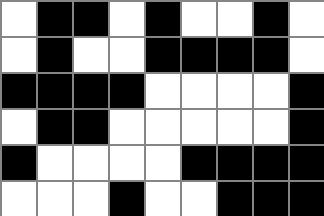[["white", "black", "black", "white", "black", "white", "white", "black", "white"], ["white", "black", "white", "white", "black", "black", "black", "black", "white"], ["black", "black", "black", "black", "white", "white", "white", "white", "black"], ["white", "black", "black", "white", "white", "white", "white", "white", "black"], ["black", "white", "white", "white", "white", "black", "black", "black", "black"], ["white", "white", "white", "black", "white", "white", "black", "black", "black"]]